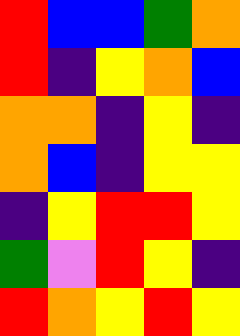[["red", "blue", "blue", "green", "orange"], ["red", "indigo", "yellow", "orange", "blue"], ["orange", "orange", "indigo", "yellow", "indigo"], ["orange", "blue", "indigo", "yellow", "yellow"], ["indigo", "yellow", "red", "red", "yellow"], ["green", "violet", "red", "yellow", "indigo"], ["red", "orange", "yellow", "red", "yellow"]]